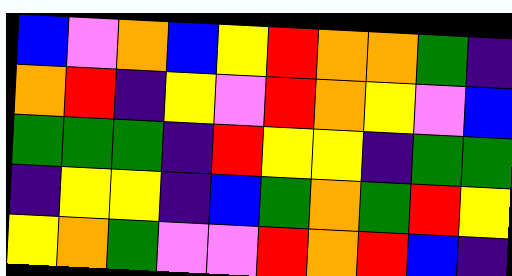[["blue", "violet", "orange", "blue", "yellow", "red", "orange", "orange", "green", "indigo"], ["orange", "red", "indigo", "yellow", "violet", "red", "orange", "yellow", "violet", "blue"], ["green", "green", "green", "indigo", "red", "yellow", "yellow", "indigo", "green", "green"], ["indigo", "yellow", "yellow", "indigo", "blue", "green", "orange", "green", "red", "yellow"], ["yellow", "orange", "green", "violet", "violet", "red", "orange", "red", "blue", "indigo"]]